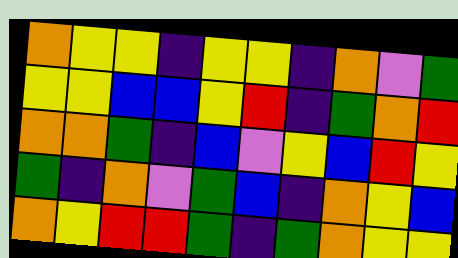[["orange", "yellow", "yellow", "indigo", "yellow", "yellow", "indigo", "orange", "violet", "green"], ["yellow", "yellow", "blue", "blue", "yellow", "red", "indigo", "green", "orange", "red"], ["orange", "orange", "green", "indigo", "blue", "violet", "yellow", "blue", "red", "yellow"], ["green", "indigo", "orange", "violet", "green", "blue", "indigo", "orange", "yellow", "blue"], ["orange", "yellow", "red", "red", "green", "indigo", "green", "orange", "yellow", "yellow"]]